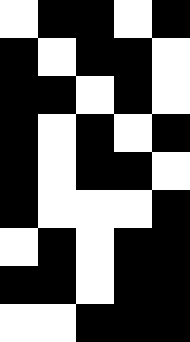[["white", "black", "black", "white", "black"], ["black", "white", "black", "black", "white"], ["black", "black", "white", "black", "white"], ["black", "white", "black", "white", "black"], ["black", "white", "black", "black", "white"], ["black", "white", "white", "white", "black"], ["white", "black", "white", "black", "black"], ["black", "black", "white", "black", "black"], ["white", "white", "black", "black", "black"]]